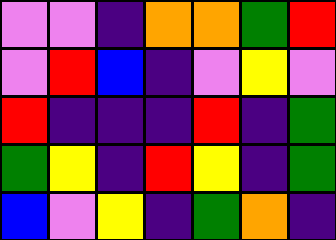[["violet", "violet", "indigo", "orange", "orange", "green", "red"], ["violet", "red", "blue", "indigo", "violet", "yellow", "violet"], ["red", "indigo", "indigo", "indigo", "red", "indigo", "green"], ["green", "yellow", "indigo", "red", "yellow", "indigo", "green"], ["blue", "violet", "yellow", "indigo", "green", "orange", "indigo"]]